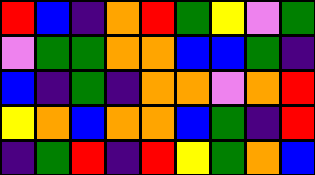[["red", "blue", "indigo", "orange", "red", "green", "yellow", "violet", "green"], ["violet", "green", "green", "orange", "orange", "blue", "blue", "green", "indigo"], ["blue", "indigo", "green", "indigo", "orange", "orange", "violet", "orange", "red"], ["yellow", "orange", "blue", "orange", "orange", "blue", "green", "indigo", "red"], ["indigo", "green", "red", "indigo", "red", "yellow", "green", "orange", "blue"]]